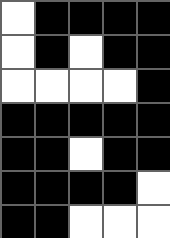[["white", "black", "black", "black", "black"], ["white", "black", "white", "black", "black"], ["white", "white", "white", "white", "black"], ["black", "black", "black", "black", "black"], ["black", "black", "white", "black", "black"], ["black", "black", "black", "black", "white"], ["black", "black", "white", "white", "white"]]